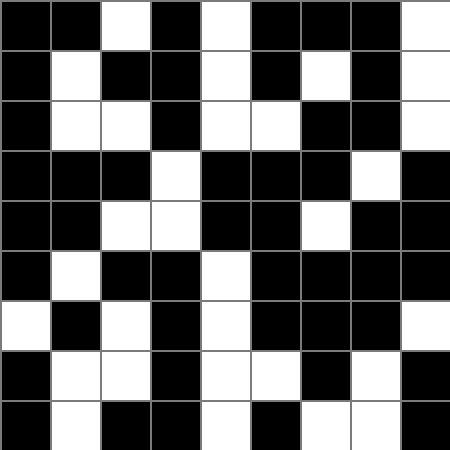[["black", "black", "white", "black", "white", "black", "black", "black", "white"], ["black", "white", "black", "black", "white", "black", "white", "black", "white"], ["black", "white", "white", "black", "white", "white", "black", "black", "white"], ["black", "black", "black", "white", "black", "black", "black", "white", "black"], ["black", "black", "white", "white", "black", "black", "white", "black", "black"], ["black", "white", "black", "black", "white", "black", "black", "black", "black"], ["white", "black", "white", "black", "white", "black", "black", "black", "white"], ["black", "white", "white", "black", "white", "white", "black", "white", "black"], ["black", "white", "black", "black", "white", "black", "white", "white", "black"]]